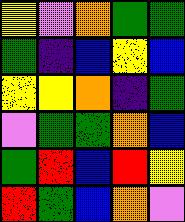[["yellow", "violet", "orange", "green", "green"], ["green", "indigo", "blue", "yellow", "blue"], ["yellow", "yellow", "orange", "indigo", "green"], ["violet", "green", "green", "orange", "blue"], ["green", "red", "blue", "red", "yellow"], ["red", "green", "blue", "orange", "violet"]]